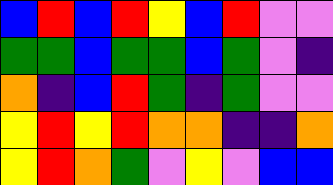[["blue", "red", "blue", "red", "yellow", "blue", "red", "violet", "violet"], ["green", "green", "blue", "green", "green", "blue", "green", "violet", "indigo"], ["orange", "indigo", "blue", "red", "green", "indigo", "green", "violet", "violet"], ["yellow", "red", "yellow", "red", "orange", "orange", "indigo", "indigo", "orange"], ["yellow", "red", "orange", "green", "violet", "yellow", "violet", "blue", "blue"]]